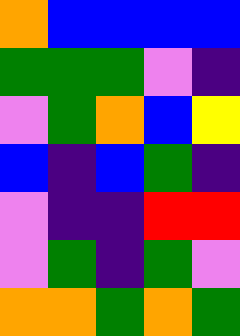[["orange", "blue", "blue", "blue", "blue"], ["green", "green", "green", "violet", "indigo"], ["violet", "green", "orange", "blue", "yellow"], ["blue", "indigo", "blue", "green", "indigo"], ["violet", "indigo", "indigo", "red", "red"], ["violet", "green", "indigo", "green", "violet"], ["orange", "orange", "green", "orange", "green"]]